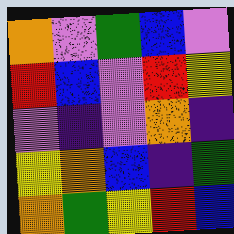[["orange", "violet", "green", "blue", "violet"], ["red", "blue", "violet", "red", "yellow"], ["violet", "indigo", "violet", "orange", "indigo"], ["yellow", "orange", "blue", "indigo", "green"], ["orange", "green", "yellow", "red", "blue"]]